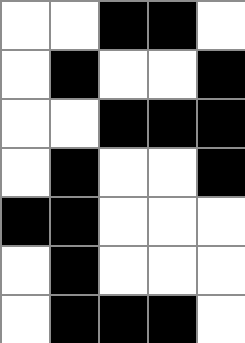[["white", "white", "black", "black", "white"], ["white", "black", "white", "white", "black"], ["white", "white", "black", "black", "black"], ["white", "black", "white", "white", "black"], ["black", "black", "white", "white", "white"], ["white", "black", "white", "white", "white"], ["white", "black", "black", "black", "white"]]